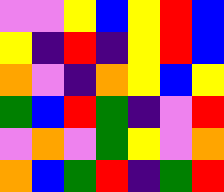[["violet", "violet", "yellow", "blue", "yellow", "red", "blue"], ["yellow", "indigo", "red", "indigo", "yellow", "red", "blue"], ["orange", "violet", "indigo", "orange", "yellow", "blue", "yellow"], ["green", "blue", "red", "green", "indigo", "violet", "red"], ["violet", "orange", "violet", "green", "yellow", "violet", "orange"], ["orange", "blue", "green", "red", "indigo", "green", "red"]]